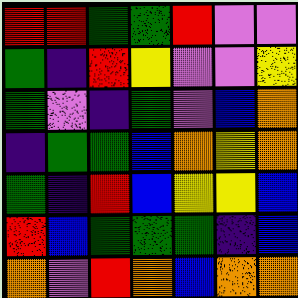[["red", "red", "green", "green", "red", "violet", "violet"], ["green", "indigo", "red", "yellow", "violet", "violet", "yellow"], ["green", "violet", "indigo", "green", "violet", "blue", "orange"], ["indigo", "green", "green", "blue", "orange", "yellow", "orange"], ["green", "indigo", "red", "blue", "yellow", "yellow", "blue"], ["red", "blue", "green", "green", "green", "indigo", "blue"], ["orange", "violet", "red", "orange", "blue", "orange", "orange"]]